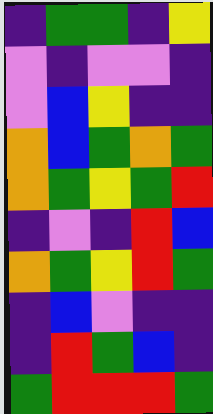[["indigo", "green", "green", "indigo", "yellow"], ["violet", "indigo", "violet", "violet", "indigo"], ["violet", "blue", "yellow", "indigo", "indigo"], ["orange", "blue", "green", "orange", "green"], ["orange", "green", "yellow", "green", "red"], ["indigo", "violet", "indigo", "red", "blue"], ["orange", "green", "yellow", "red", "green"], ["indigo", "blue", "violet", "indigo", "indigo"], ["indigo", "red", "green", "blue", "indigo"], ["green", "red", "red", "red", "green"]]